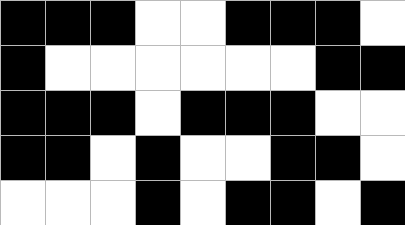[["black", "black", "black", "white", "white", "black", "black", "black", "white"], ["black", "white", "white", "white", "white", "white", "white", "black", "black"], ["black", "black", "black", "white", "black", "black", "black", "white", "white"], ["black", "black", "white", "black", "white", "white", "black", "black", "white"], ["white", "white", "white", "black", "white", "black", "black", "white", "black"]]